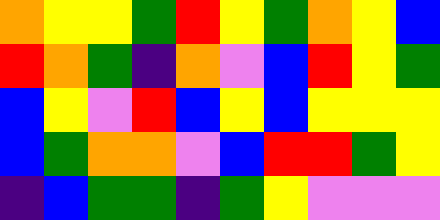[["orange", "yellow", "yellow", "green", "red", "yellow", "green", "orange", "yellow", "blue"], ["red", "orange", "green", "indigo", "orange", "violet", "blue", "red", "yellow", "green"], ["blue", "yellow", "violet", "red", "blue", "yellow", "blue", "yellow", "yellow", "yellow"], ["blue", "green", "orange", "orange", "violet", "blue", "red", "red", "green", "yellow"], ["indigo", "blue", "green", "green", "indigo", "green", "yellow", "violet", "violet", "violet"]]